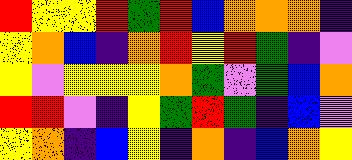[["red", "yellow", "yellow", "red", "green", "red", "blue", "orange", "orange", "orange", "indigo"], ["yellow", "orange", "blue", "indigo", "orange", "red", "yellow", "red", "green", "indigo", "violet"], ["yellow", "violet", "yellow", "yellow", "yellow", "orange", "green", "violet", "green", "blue", "orange"], ["red", "red", "violet", "indigo", "yellow", "green", "red", "green", "indigo", "blue", "violet"], ["yellow", "orange", "indigo", "blue", "yellow", "indigo", "orange", "indigo", "blue", "orange", "yellow"]]